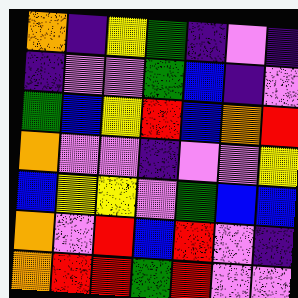[["orange", "indigo", "yellow", "green", "indigo", "violet", "indigo"], ["indigo", "violet", "violet", "green", "blue", "indigo", "violet"], ["green", "blue", "yellow", "red", "blue", "orange", "red"], ["orange", "violet", "violet", "indigo", "violet", "violet", "yellow"], ["blue", "yellow", "yellow", "violet", "green", "blue", "blue"], ["orange", "violet", "red", "blue", "red", "violet", "indigo"], ["orange", "red", "red", "green", "red", "violet", "violet"]]